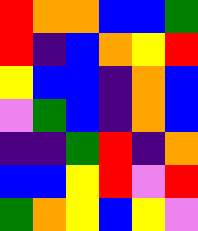[["red", "orange", "orange", "blue", "blue", "green"], ["red", "indigo", "blue", "orange", "yellow", "red"], ["yellow", "blue", "blue", "indigo", "orange", "blue"], ["violet", "green", "blue", "indigo", "orange", "blue"], ["indigo", "indigo", "green", "red", "indigo", "orange"], ["blue", "blue", "yellow", "red", "violet", "red"], ["green", "orange", "yellow", "blue", "yellow", "violet"]]